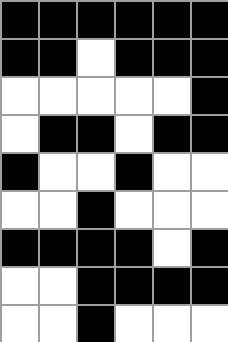[["black", "black", "black", "black", "black", "black"], ["black", "black", "white", "black", "black", "black"], ["white", "white", "white", "white", "white", "black"], ["white", "black", "black", "white", "black", "black"], ["black", "white", "white", "black", "white", "white"], ["white", "white", "black", "white", "white", "white"], ["black", "black", "black", "black", "white", "black"], ["white", "white", "black", "black", "black", "black"], ["white", "white", "black", "white", "white", "white"]]